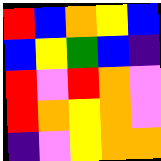[["red", "blue", "orange", "yellow", "blue"], ["blue", "yellow", "green", "blue", "indigo"], ["red", "violet", "red", "orange", "violet"], ["red", "orange", "yellow", "orange", "violet"], ["indigo", "violet", "yellow", "orange", "orange"]]